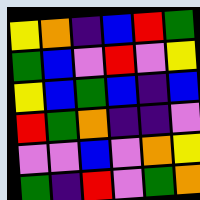[["yellow", "orange", "indigo", "blue", "red", "green"], ["green", "blue", "violet", "red", "violet", "yellow"], ["yellow", "blue", "green", "blue", "indigo", "blue"], ["red", "green", "orange", "indigo", "indigo", "violet"], ["violet", "violet", "blue", "violet", "orange", "yellow"], ["green", "indigo", "red", "violet", "green", "orange"]]